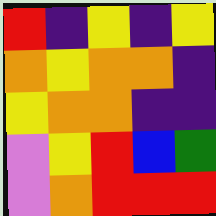[["red", "indigo", "yellow", "indigo", "yellow"], ["orange", "yellow", "orange", "orange", "indigo"], ["yellow", "orange", "orange", "indigo", "indigo"], ["violet", "yellow", "red", "blue", "green"], ["violet", "orange", "red", "red", "red"]]